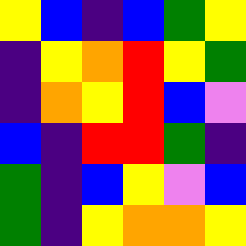[["yellow", "blue", "indigo", "blue", "green", "yellow"], ["indigo", "yellow", "orange", "red", "yellow", "green"], ["indigo", "orange", "yellow", "red", "blue", "violet"], ["blue", "indigo", "red", "red", "green", "indigo"], ["green", "indigo", "blue", "yellow", "violet", "blue"], ["green", "indigo", "yellow", "orange", "orange", "yellow"]]